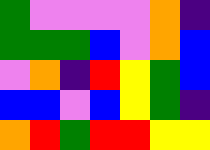[["green", "violet", "violet", "violet", "violet", "orange", "indigo"], ["green", "green", "green", "blue", "violet", "orange", "blue"], ["violet", "orange", "indigo", "red", "yellow", "green", "blue"], ["blue", "blue", "violet", "blue", "yellow", "green", "indigo"], ["orange", "red", "green", "red", "red", "yellow", "yellow"]]